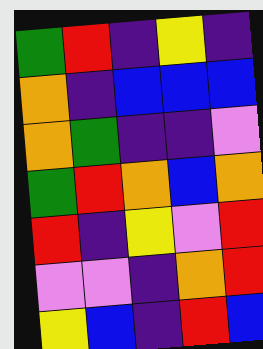[["green", "red", "indigo", "yellow", "indigo"], ["orange", "indigo", "blue", "blue", "blue"], ["orange", "green", "indigo", "indigo", "violet"], ["green", "red", "orange", "blue", "orange"], ["red", "indigo", "yellow", "violet", "red"], ["violet", "violet", "indigo", "orange", "red"], ["yellow", "blue", "indigo", "red", "blue"]]